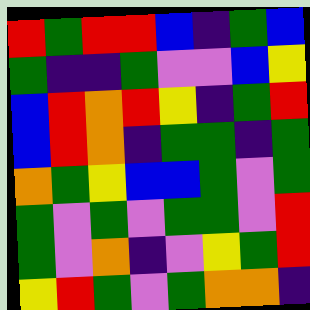[["red", "green", "red", "red", "blue", "indigo", "green", "blue"], ["green", "indigo", "indigo", "green", "violet", "violet", "blue", "yellow"], ["blue", "red", "orange", "red", "yellow", "indigo", "green", "red"], ["blue", "red", "orange", "indigo", "green", "green", "indigo", "green"], ["orange", "green", "yellow", "blue", "blue", "green", "violet", "green"], ["green", "violet", "green", "violet", "green", "green", "violet", "red"], ["green", "violet", "orange", "indigo", "violet", "yellow", "green", "red"], ["yellow", "red", "green", "violet", "green", "orange", "orange", "indigo"]]